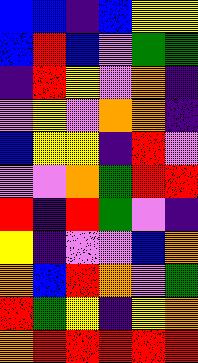[["blue", "blue", "indigo", "blue", "yellow", "yellow"], ["blue", "red", "blue", "violet", "green", "green"], ["indigo", "red", "yellow", "violet", "orange", "indigo"], ["violet", "yellow", "violet", "orange", "orange", "indigo"], ["blue", "yellow", "yellow", "indigo", "red", "violet"], ["violet", "violet", "orange", "green", "red", "red"], ["red", "indigo", "red", "green", "violet", "indigo"], ["yellow", "indigo", "violet", "violet", "blue", "orange"], ["orange", "blue", "red", "orange", "violet", "green"], ["red", "green", "yellow", "indigo", "yellow", "orange"], ["orange", "red", "red", "red", "red", "red"]]